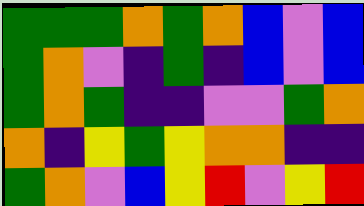[["green", "green", "green", "orange", "green", "orange", "blue", "violet", "blue"], ["green", "orange", "violet", "indigo", "green", "indigo", "blue", "violet", "blue"], ["green", "orange", "green", "indigo", "indigo", "violet", "violet", "green", "orange"], ["orange", "indigo", "yellow", "green", "yellow", "orange", "orange", "indigo", "indigo"], ["green", "orange", "violet", "blue", "yellow", "red", "violet", "yellow", "red"]]